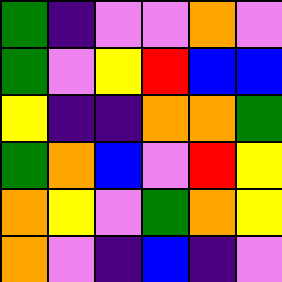[["green", "indigo", "violet", "violet", "orange", "violet"], ["green", "violet", "yellow", "red", "blue", "blue"], ["yellow", "indigo", "indigo", "orange", "orange", "green"], ["green", "orange", "blue", "violet", "red", "yellow"], ["orange", "yellow", "violet", "green", "orange", "yellow"], ["orange", "violet", "indigo", "blue", "indigo", "violet"]]